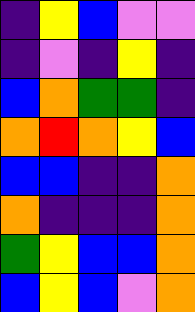[["indigo", "yellow", "blue", "violet", "violet"], ["indigo", "violet", "indigo", "yellow", "indigo"], ["blue", "orange", "green", "green", "indigo"], ["orange", "red", "orange", "yellow", "blue"], ["blue", "blue", "indigo", "indigo", "orange"], ["orange", "indigo", "indigo", "indigo", "orange"], ["green", "yellow", "blue", "blue", "orange"], ["blue", "yellow", "blue", "violet", "orange"]]